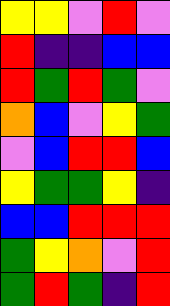[["yellow", "yellow", "violet", "red", "violet"], ["red", "indigo", "indigo", "blue", "blue"], ["red", "green", "red", "green", "violet"], ["orange", "blue", "violet", "yellow", "green"], ["violet", "blue", "red", "red", "blue"], ["yellow", "green", "green", "yellow", "indigo"], ["blue", "blue", "red", "red", "red"], ["green", "yellow", "orange", "violet", "red"], ["green", "red", "green", "indigo", "red"]]